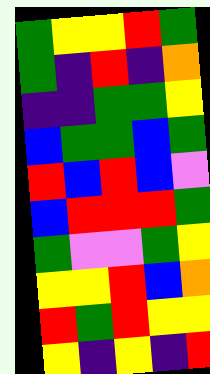[["green", "yellow", "yellow", "red", "green"], ["green", "indigo", "red", "indigo", "orange"], ["indigo", "indigo", "green", "green", "yellow"], ["blue", "green", "green", "blue", "green"], ["red", "blue", "red", "blue", "violet"], ["blue", "red", "red", "red", "green"], ["green", "violet", "violet", "green", "yellow"], ["yellow", "yellow", "red", "blue", "orange"], ["red", "green", "red", "yellow", "yellow"], ["yellow", "indigo", "yellow", "indigo", "red"]]